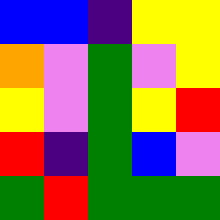[["blue", "blue", "indigo", "yellow", "yellow"], ["orange", "violet", "green", "violet", "yellow"], ["yellow", "violet", "green", "yellow", "red"], ["red", "indigo", "green", "blue", "violet"], ["green", "red", "green", "green", "green"]]